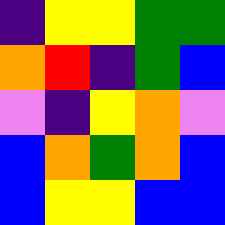[["indigo", "yellow", "yellow", "green", "green"], ["orange", "red", "indigo", "green", "blue"], ["violet", "indigo", "yellow", "orange", "violet"], ["blue", "orange", "green", "orange", "blue"], ["blue", "yellow", "yellow", "blue", "blue"]]